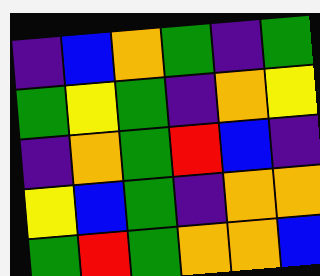[["indigo", "blue", "orange", "green", "indigo", "green"], ["green", "yellow", "green", "indigo", "orange", "yellow"], ["indigo", "orange", "green", "red", "blue", "indigo"], ["yellow", "blue", "green", "indigo", "orange", "orange"], ["green", "red", "green", "orange", "orange", "blue"]]